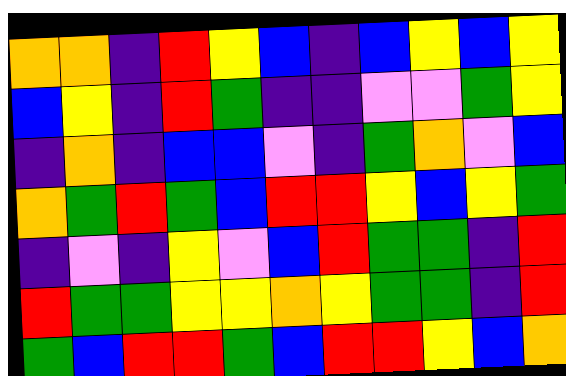[["orange", "orange", "indigo", "red", "yellow", "blue", "indigo", "blue", "yellow", "blue", "yellow"], ["blue", "yellow", "indigo", "red", "green", "indigo", "indigo", "violet", "violet", "green", "yellow"], ["indigo", "orange", "indigo", "blue", "blue", "violet", "indigo", "green", "orange", "violet", "blue"], ["orange", "green", "red", "green", "blue", "red", "red", "yellow", "blue", "yellow", "green"], ["indigo", "violet", "indigo", "yellow", "violet", "blue", "red", "green", "green", "indigo", "red"], ["red", "green", "green", "yellow", "yellow", "orange", "yellow", "green", "green", "indigo", "red"], ["green", "blue", "red", "red", "green", "blue", "red", "red", "yellow", "blue", "orange"]]